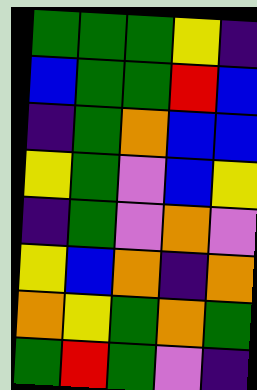[["green", "green", "green", "yellow", "indigo"], ["blue", "green", "green", "red", "blue"], ["indigo", "green", "orange", "blue", "blue"], ["yellow", "green", "violet", "blue", "yellow"], ["indigo", "green", "violet", "orange", "violet"], ["yellow", "blue", "orange", "indigo", "orange"], ["orange", "yellow", "green", "orange", "green"], ["green", "red", "green", "violet", "indigo"]]